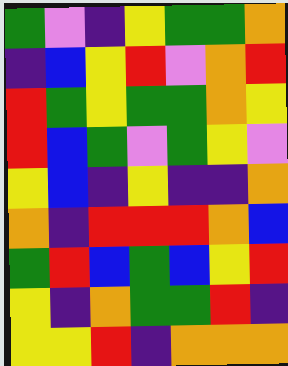[["green", "violet", "indigo", "yellow", "green", "green", "orange"], ["indigo", "blue", "yellow", "red", "violet", "orange", "red"], ["red", "green", "yellow", "green", "green", "orange", "yellow"], ["red", "blue", "green", "violet", "green", "yellow", "violet"], ["yellow", "blue", "indigo", "yellow", "indigo", "indigo", "orange"], ["orange", "indigo", "red", "red", "red", "orange", "blue"], ["green", "red", "blue", "green", "blue", "yellow", "red"], ["yellow", "indigo", "orange", "green", "green", "red", "indigo"], ["yellow", "yellow", "red", "indigo", "orange", "orange", "orange"]]